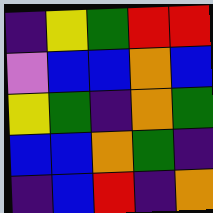[["indigo", "yellow", "green", "red", "red"], ["violet", "blue", "blue", "orange", "blue"], ["yellow", "green", "indigo", "orange", "green"], ["blue", "blue", "orange", "green", "indigo"], ["indigo", "blue", "red", "indigo", "orange"]]